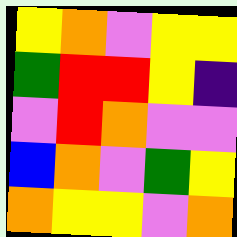[["yellow", "orange", "violet", "yellow", "yellow"], ["green", "red", "red", "yellow", "indigo"], ["violet", "red", "orange", "violet", "violet"], ["blue", "orange", "violet", "green", "yellow"], ["orange", "yellow", "yellow", "violet", "orange"]]